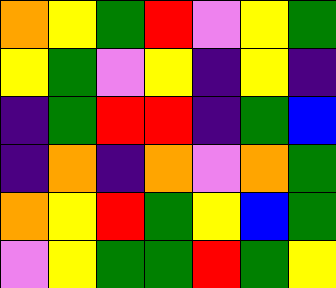[["orange", "yellow", "green", "red", "violet", "yellow", "green"], ["yellow", "green", "violet", "yellow", "indigo", "yellow", "indigo"], ["indigo", "green", "red", "red", "indigo", "green", "blue"], ["indigo", "orange", "indigo", "orange", "violet", "orange", "green"], ["orange", "yellow", "red", "green", "yellow", "blue", "green"], ["violet", "yellow", "green", "green", "red", "green", "yellow"]]